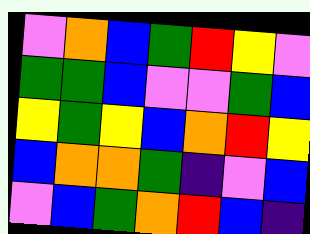[["violet", "orange", "blue", "green", "red", "yellow", "violet"], ["green", "green", "blue", "violet", "violet", "green", "blue"], ["yellow", "green", "yellow", "blue", "orange", "red", "yellow"], ["blue", "orange", "orange", "green", "indigo", "violet", "blue"], ["violet", "blue", "green", "orange", "red", "blue", "indigo"]]